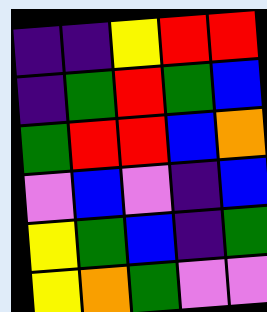[["indigo", "indigo", "yellow", "red", "red"], ["indigo", "green", "red", "green", "blue"], ["green", "red", "red", "blue", "orange"], ["violet", "blue", "violet", "indigo", "blue"], ["yellow", "green", "blue", "indigo", "green"], ["yellow", "orange", "green", "violet", "violet"]]